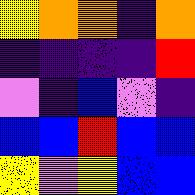[["yellow", "orange", "orange", "indigo", "orange"], ["indigo", "indigo", "indigo", "indigo", "red"], ["violet", "indigo", "blue", "violet", "indigo"], ["blue", "blue", "red", "blue", "blue"], ["yellow", "violet", "yellow", "blue", "blue"]]